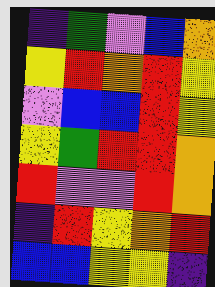[["indigo", "green", "violet", "blue", "orange"], ["yellow", "red", "orange", "red", "yellow"], ["violet", "blue", "blue", "red", "yellow"], ["yellow", "green", "red", "red", "orange"], ["red", "violet", "violet", "red", "orange"], ["indigo", "red", "yellow", "orange", "red"], ["blue", "blue", "yellow", "yellow", "indigo"]]